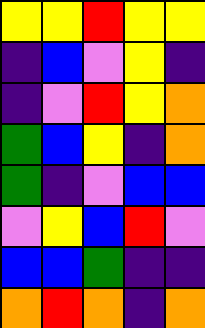[["yellow", "yellow", "red", "yellow", "yellow"], ["indigo", "blue", "violet", "yellow", "indigo"], ["indigo", "violet", "red", "yellow", "orange"], ["green", "blue", "yellow", "indigo", "orange"], ["green", "indigo", "violet", "blue", "blue"], ["violet", "yellow", "blue", "red", "violet"], ["blue", "blue", "green", "indigo", "indigo"], ["orange", "red", "orange", "indigo", "orange"]]